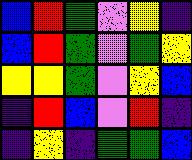[["blue", "red", "green", "violet", "yellow", "indigo"], ["blue", "red", "green", "violet", "green", "yellow"], ["yellow", "yellow", "green", "violet", "yellow", "blue"], ["indigo", "red", "blue", "violet", "red", "indigo"], ["indigo", "yellow", "indigo", "green", "green", "blue"]]